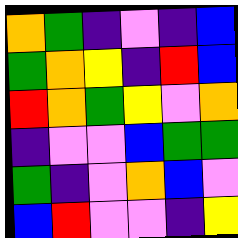[["orange", "green", "indigo", "violet", "indigo", "blue"], ["green", "orange", "yellow", "indigo", "red", "blue"], ["red", "orange", "green", "yellow", "violet", "orange"], ["indigo", "violet", "violet", "blue", "green", "green"], ["green", "indigo", "violet", "orange", "blue", "violet"], ["blue", "red", "violet", "violet", "indigo", "yellow"]]